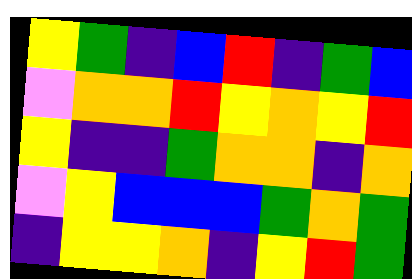[["yellow", "green", "indigo", "blue", "red", "indigo", "green", "blue"], ["violet", "orange", "orange", "red", "yellow", "orange", "yellow", "red"], ["yellow", "indigo", "indigo", "green", "orange", "orange", "indigo", "orange"], ["violet", "yellow", "blue", "blue", "blue", "green", "orange", "green"], ["indigo", "yellow", "yellow", "orange", "indigo", "yellow", "red", "green"]]